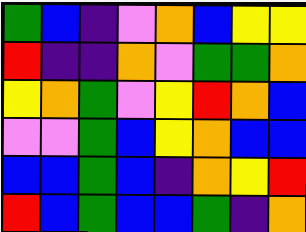[["green", "blue", "indigo", "violet", "orange", "blue", "yellow", "yellow"], ["red", "indigo", "indigo", "orange", "violet", "green", "green", "orange"], ["yellow", "orange", "green", "violet", "yellow", "red", "orange", "blue"], ["violet", "violet", "green", "blue", "yellow", "orange", "blue", "blue"], ["blue", "blue", "green", "blue", "indigo", "orange", "yellow", "red"], ["red", "blue", "green", "blue", "blue", "green", "indigo", "orange"]]